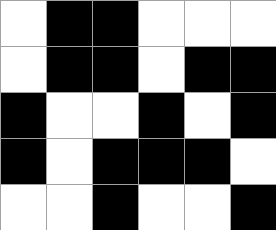[["white", "black", "black", "white", "white", "white"], ["white", "black", "black", "white", "black", "black"], ["black", "white", "white", "black", "white", "black"], ["black", "white", "black", "black", "black", "white"], ["white", "white", "black", "white", "white", "black"]]